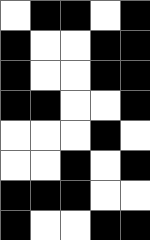[["white", "black", "black", "white", "black"], ["black", "white", "white", "black", "black"], ["black", "white", "white", "black", "black"], ["black", "black", "white", "white", "black"], ["white", "white", "white", "black", "white"], ["white", "white", "black", "white", "black"], ["black", "black", "black", "white", "white"], ["black", "white", "white", "black", "black"]]